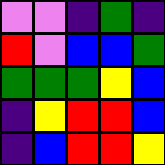[["violet", "violet", "indigo", "green", "indigo"], ["red", "violet", "blue", "blue", "green"], ["green", "green", "green", "yellow", "blue"], ["indigo", "yellow", "red", "red", "blue"], ["indigo", "blue", "red", "red", "yellow"]]